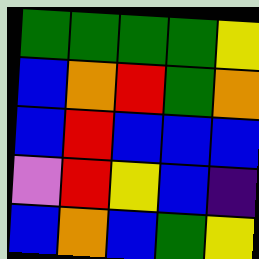[["green", "green", "green", "green", "yellow"], ["blue", "orange", "red", "green", "orange"], ["blue", "red", "blue", "blue", "blue"], ["violet", "red", "yellow", "blue", "indigo"], ["blue", "orange", "blue", "green", "yellow"]]